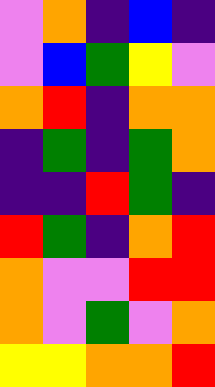[["violet", "orange", "indigo", "blue", "indigo"], ["violet", "blue", "green", "yellow", "violet"], ["orange", "red", "indigo", "orange", "orange"], ["indigo", "green", "indigo", "green", "orange"], ["indigo", "indigo", "red", "green", "indigo"], ["red", "green", "indigo", "orange", "red"], ["orange", "violet", "violet", "red", "red"], ["orange", "violet", "green", "violet", "orange"], ["yellow", "yellow", "orange", "orange", "red"]]